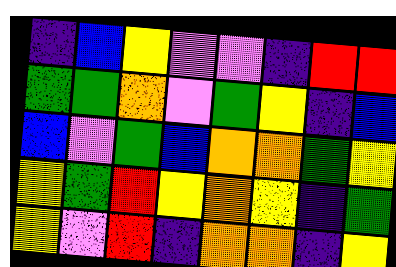[["indigo", "blue", "yellow", "violet", "violet", "indigo", "red", "red"], ["green", "green", "orange", "violet", "green", "yellow", "indigo", "blue"], ["blue", "violet", "green", "blue", "orange", "orange", "green", "yellow"], ["yellow", "green", "red", "yellow", "orange", "yellow", "indigo", "green"], ["yellow", "violet", "red", "indigo", "orange", "orange", "indigo", "yellow"]]